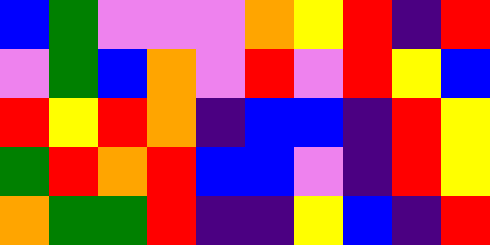[["blue", "green", "violet", "violet", "violet", "orange", "yellow", "red", "indigo", "red"], ["violet", "green", "blue", "orange", "violet", "red", "violet", "red", "yellow", "blue"], ["red", "yellow", "red", "orange", "indigo", "blue", "blue", "indigo", "red", "yellow"], ["green", "red", "orange", "red", "blue", "blue", "violet", "indigo", "red", "yellow"], ["orange", "green", "green", "red", "indigo", "indigo", "yellow", "blue", "indigo", "red"]]